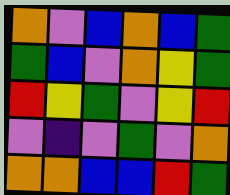[["orange", "violet", "blue", "orange", "blue", "green"], ["green", "blue", "violet", "orange", "yellow", "green"], ["red", "yellow", "green", "violet", "yellow", "red"], ["violet", "indigo", "violet", "green", "violet", "orange"], ["orange", "orange", "blue", "blue", "red", "green"]]